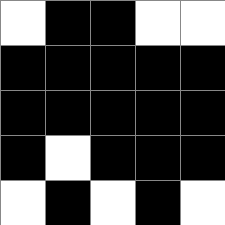[["white", "black", "black", "white", "white"], ["black", "black", "black", "black", "black"], ["black", "black", "black", "black", "black"], ["black", "white", "black", "black", "black"], ["white", "black", "white", "black", "white"]]